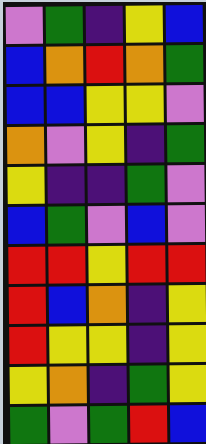[["violet", "green", "indigo", "yellow", "blue"], ["blue", "orange", "red", "orange", "green"], ["blue", "blue", "yellow", "yellow", "violet"], ["orange", "violet", "yellow", "indigo", "green"], ["yellow", "indigo", "indigo", "green", "violet"], ["blue", "green", "violet", "blue", "violet"], ["red", "red", "yellow", "red", "red"], ["red", "blue", "orange", "indigo", "yellow"], ["red", "yellow", "yellow", "indigo", "yellow"], ["yellow", "orange", "indigo", "green", "yellow"], ["green", "violet", "green", "red", "blue"]]